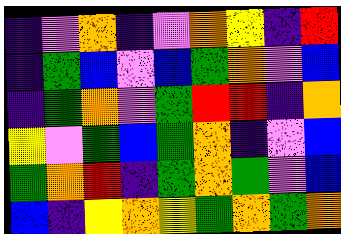[["indigo", "violet", "orange", "indigo", "violet", "orange", "yellow", "indigo", "red"], ["indigo", "green", "blue", "violet", "blue", "green", "orange", "violet", "blue"], ["indigo", "green", "orange", "violet", "green", "red", "red", "indigo", "orange"], ["yellow", "violet", "green", "blue", "green", "orange", "indigo", "violet", "blue"], ["green", "orange", "red", "indigo", "green", "orange", "green", "violet", "blue"], ["blue", "indigo", "yellow", "orange", "yellow", "green", "orange", "green", "orange"]]